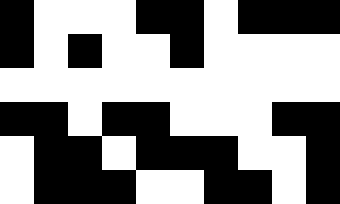[["black", "white", "white", "white", "black", "black", "white", "black", "black", "black"], ["black", "white", "black", "white", "white", "black", "white", "white", "white", "white"], ["white", "white", "white", "white", "white", "white", "white", "white", "white", "white"], ["black", "black", "white", "black", "black", "white", "white", "white", "black", "black"], ["white", "black", "black", "white", "black", "black", "black", "white", "white", "black"], ["white", "black", "black", "black", "white", "white", "black", "black", "white", "black"]]